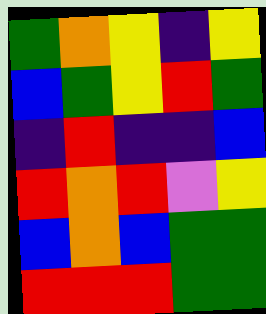[["green", "orange", "yellow", "indigo", "yellow"], ["blue", "green", "yellow", "red", "green"], ["indigo", "red", "indigo", "indigo", "blue"], ["red", "orange", "red", "violet", "yellow"], ["blue", "orange", "blue", "green", "green"], ["red", "red", "red", "green", "green"]]